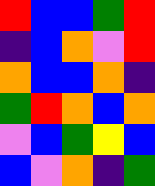[["red", "blue", "blue", "green", "red"], ["indigo", "blue", "orange", "violet", "red"], ["orange", "blue", "blue", "orange", "indigo"], ["green", "red", "orange", "blue", "orange"], ["violet", "blue", "green", "yellow", "blue"], ["blue", "violet", "orange", "indigo", "green"]]